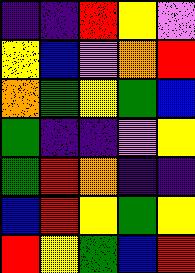[["indigo", "indigo", "red", "yellow", "violet"], ["yellow", "blue", "violet", "orange", "red"], ["orange", "green", "yellow", "green", "blue"], ["green", "indigo", "indigo", "violet", "yellow"], ["green", "red", "orange", "indigo", "indigo"], ["blue", "red", "yellow", "green", "yellow"], ["red", "yellow", "green", "blue", "red"]]